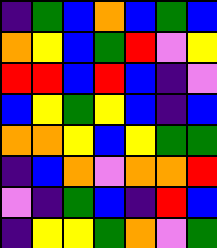[["indigo", "green", "blue", "orange", "blue", "green", "blue"], ["orange", "yellow", "blue", "green", "red", "violet", "yellow"], ["red", "red", "blue", "red", "blue", "indigo", "violet"], ["blue", "yellow", "green", "yellow", "blue", "indigo", "blue"], ["orange", "orange", "yellow", "blue", "yellow", "green", "green"], ["indigo", "blue", "orange", "violet", "orange", "orange", "red"], ["violet", "indigo", "green", "blue", "indigo", "red", "blue"], ["indigo", "yellow", "yellow", "green", "orange", "violet", "green"]]